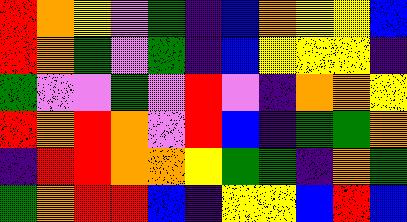[["red", "orange", "yellow", "violet", "green", "indigo", "blue", "orange", "yellow", "yellow", "blue"], ["red", "orange", "green", "violet", "green", "indigo", "blue", "yellow", "yellow", "yellow", "indigo"], ["green", "violet", "violet", "green", "violet", "red", "violet", "indigo", "orange", "orange", "yellow"], ["red", "orange", "red", "orange", "violet", "red", "blue", "indigo", "green", "green", "orange"], ["indigo", "red", "red", "orange", "orange", "yellow", "green", "green", "indigo", "orange", "green"], ["green", "orange", "red", "red", "blue", "indigo", "yellow", "yellow", "blue", "red", "blue"]]